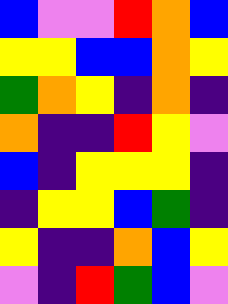[["blue", "violet", "violet", "red", "orange", "blue"], ["yellow", "yellow", "blue", "blue", "orange", "yellow"], ["green", "orange", "yellow", "indigo", "orange", "indigo"], ["orange", "indigo", "indigo", "red", "yellow", "violet"], ["blue", "indigo", "yellow", "yellow", "yellow", "indigo"], ["indigo", "yellow", "yellow", "blue", "green", "indigo"], ["yellow", "indigo", "indigo", "orange", "blue", "yellow"], ["violet", "indigo", "red", "green", "blue", "violet"]]